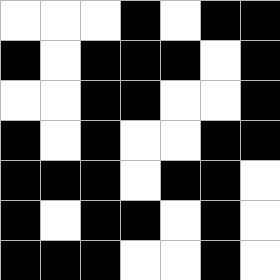[["white", "white", "white", "black", "white", "black", "black"], ["black", "white", "black", "black", "black", "white", "black"], ["white", "white", "black", "black", "white", "white", "black"], ["black", "white", "black", "white", "white", "black", "black"], ["black", "black", "black", "white", "black", "black", "white"], ["black", "white", "black", "black", "white", "black", "white"], ["black", "black", "black", "white", "white", "black", "white"]]